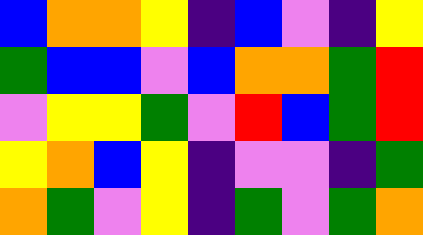[["blue", "orange", "orange", "yellow", "indigo", "blue", "violet", "indigo", "yellow"], ["green", "blue", "blue", "violet", "blue", "orange", "orange", "green", "red"], ["violet", "yellow", "yellow", "green", "violet", "red", "blue", "green", "red"], ["yellow", "orange", "blue", "yellow", "indigo", "violet", "violet", "indigo", "green"], ["orange", "green", "violet", "yellow", "indigo", "green", "violet", "green", "orange"]]